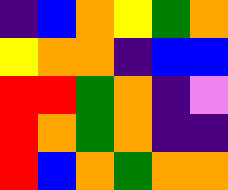[["indigo", "blue", "orange", "yellow", "green", "orange"], ["yellow", "orange", "orange", "indigo", "blue", "blue"], ["red", "red", "green", "orange", "indigo", "violet"], ["red", "orange", "green", "orange", "indigo", "indigo"], ["red", "blue", "orange", "green", "orange", "orange"]]